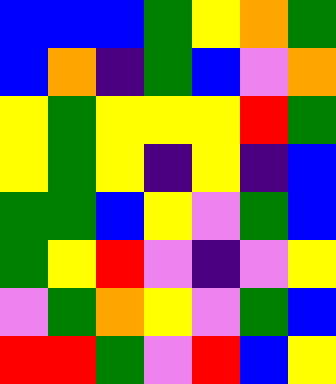[["blue", "blue", "blue", "green", "yellow", "orange", "green"], ["blue", "orange", "indigo", "green", "blue", "violet", "orange"], ["yellow", "green", "yellow", "yellow", "yellow", "red", "green"], ["yellow", "green", "yellow", "indigo", "yellow", "indigo", "blue"], ["green", "green", "blue", "yellow", "violet", "green", "blue"], ["green", "yellow", "red", "violet", "indigo", "violet", "yellow"], ["violet", "green", "orange", "yellow", "violet", "green", "blue"], ["red", "red", "green", "violet", "red", "blue", "yellow"]]